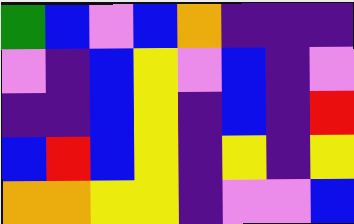[["green", "blue", "violet", "blue", "orange", "indigo", "indigo", "indigo"], ["violet", "indigo", "blue", "yellow", "violet", "blue", "indigo", "violet"], ["indigo", "indigo", "blue", "yellow", "indigo", "blue", "indigo", "red"], ["blue", "red", "blue", "yellow", "indigo", "yellow", "indigo", "yellow"], ["orange", "orange", "yellow", "yellow", "indigo", "violet", "violet", "blue"]]